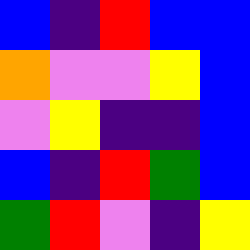[["blue", "indigo", "red", "blue", "blue"], ["orange", "violet", "violet", "yellow", "blue"], ["violet", "yellow", "indigo", "indigo", "blue"], ["blue", "indigo", "red", "green", "blue"], ["green", "red", "violet", "indigo", "yellow"]]